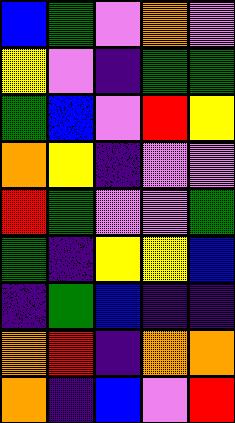[["blue", "green", "violet", "orange", "violet"], ["yellow", "violet", "indigo", "green", "green"], ["green", "blue", "violet", "red", "yellow"], ["orange", "yellow", "indigo", "violet", "violet"], ["red", "green", "violet", "violet", "green"], ["green", "indigo", "yellow", "yellow", "blue"], ["indigo", "green", "blue", "indigo", "indigo"], ["orange", "red", "indigo", "orange", "orange"], ["orange", "indigo", "blue", "violet", "red"]]